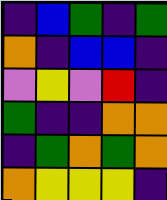[["indigo", "blue", "green", "indigo", "green"], ["orange", "indigo", "blue", "blue", "indigo"], ["violet", "yellow", "violet", "red", "indigo"], ["green", "indigo", "indigo", "orange", "orange"], ["indigo", "green", "orange", "green", "orange"], ["orange", "yellow", "yellow", "yellow", "indigo"]]